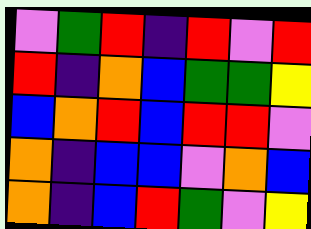[["violet", "green", "red", "indigo", "red", "violet", "red"], ["red", "indigo", "orange", "blue", "green", "green", "yellow"], ["blue", "orange", "red", "blue", "red", "red", "violet"], ["orange", "indigo", "blue", "blue", "violet", "orange", "blue"], ["orange", "indigo", "blue", "red", "green", "violet", "yellow"]]